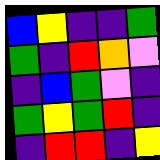[["blue", "yellow", "indigo", "indigo", "green"], ["green", "indigo", "red", "orange", "violet"], ["indigo", "blue", "green", "violet", "indigo"], ["green", "yellow", "green", "red", "indigo"], ["indigo", "red", "red", "indigo", "yellow"]]